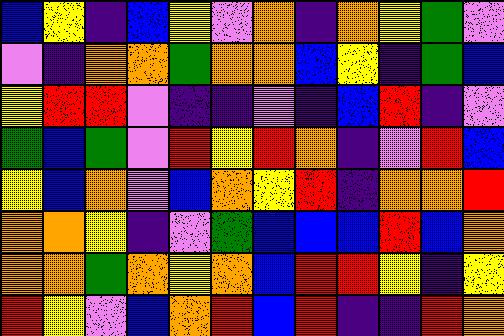[["blue", "yellow", "indigo", "blue", "yellow", "violet", "orange", "indigo", "orange", "yellow", "green", "violet"], ["violet", "indigo", "orange", "orange", "green", "orange", "orange", "blue", "yellow", "indigo", "green", "blue"], ["yellow", "red", "red", "violet", "indigo", "indigo", "violet", "indigo", "blue", "red", "indigo", "violet"], ["green", "blue", "green", "violet", "red", "yellow", "red", "orange", "indigo", "violet", "red", "blue"], ["yellow", "blue", "orange", "violet", "blue", "orange", "yellow", "red", "indigo", "orange", "orange", "red"], ["orange", "orange", "yellow", "indigo", "violet", "green", "blue", "blue", "blue", "red", "blue", "orange"], ["orange", "orange", "green", "orange", "yellow", "orange", "blue", "red", "red", "yellow", "indigo", "yellow"], ["red", "yellow", "violet", "blue", "orange", "red", "blue", "red", "indigo", "indigo", "red", "orange"]]